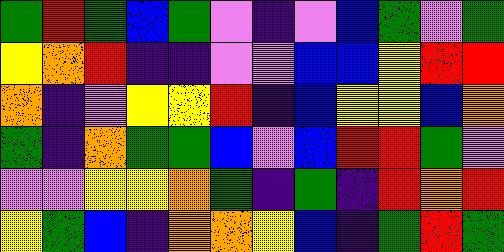[["green", "red", "green", "blue", "green", "violet", "indigo", "violet", "blue", "green", "violet", "green"], ["yellow", "orange", "red", "indigo", "indigo", "violet", "violet", "blue", "blue", "yellow", "red", "red"], ["orange", "indigo", "violet", "yellow", "yellow", "red", "indigo", "blue", "yellow", "yellow", "blue", "orange"], ["green", "indigo", "orange", "green", "green", "blue", "violet", "blue", "red", "red", "green", "violet"], ["violet", "violet", "yellow", "yellow", "orange", "green", "indigo", "green", "indigo", "red", "orange", "red"], ["yellow", "green", "blue", "indigo", "orange", "orange", "yellow", "blue", "indigo", "green", "red", "green"]]